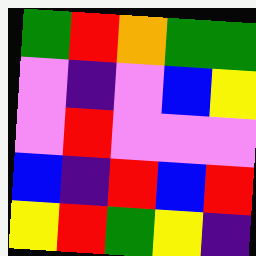[["green", "red", "orange", "green", "green"], ["violet", "indigo", "violet", "blue", "yellow"], ["violet", "red", "violet", "violet", "violet"], ["blue", "indigo", "red", "blue", "red"], ["yellow", "red", "green", "yellow", "indigo"]]